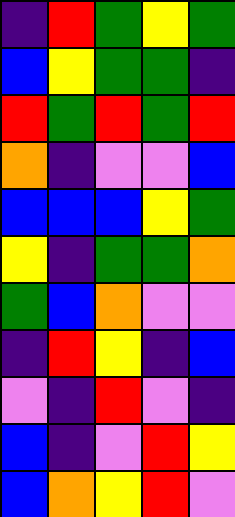[["indigo", "red", "green", "yellow", "green"], ["blue", "yellow", "green", "green", "indigo"], ["red", "green", "red", "green", "red"], ["orange", "indigo", "violet", "violet", "blue"], ["blue", "blue", "blue", "yellow", "green"], ["yellow", "indigo", "green", "green", "orange"], ["green", "blue", "orange", "violet", "violet"], ["indigo", "red", "yellow", "indigo", "blue"], ["violet", "indigo", "red", "violet", "indigo"], ["blue", "indigo", "violet", "red", "yellow"], ["blue", "orange", "yellow", "red", "violet"]]